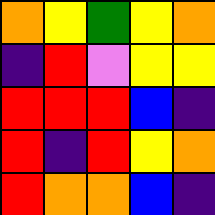[["orange", "yellow", "green", "yellow", "orange"], ["indigo", "red", "violet", "yellow", "yellow"], ["red", "red", "red", "blue", "indigo"], ["red", "indigo", "red", "yellow", "orange"], ["red", "orange", "orange", "blue", "indigo"]]